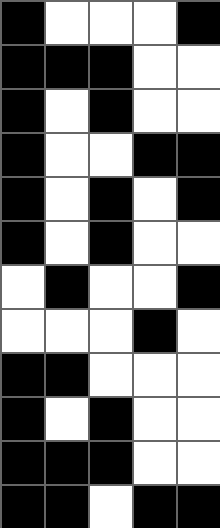[["black", "white", "white", "white", "black"], ["black", "black", "black", "white", "white"], ["black", "white", "black", "white", "white"], ["black", "white", "white", "black", "black"], ["black", "white", "black", "white", "black"], ["black", "white", "black", "white", "white"], ["white", "black", "white", "white", "black"], ["white", "white", "white", "black", "white"], ["black", "black", "white", "white", "white"], ["black", "white", "black", "white", "white"], ["black", "black", "black", "white", "white"], ["black", "black", "white", "black", "black"]]